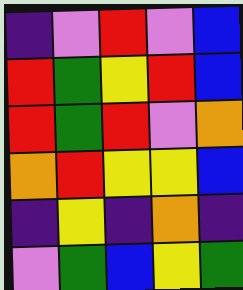[["indigo", "violet", "red", "violet", "blue"], ["red", "green", "yellow", "red", "blue"], ["red", "green", "red", "violet", "orange"], ["orange", "red", "yellow", "yellow", "blue"], ["indigo", "yellow", "indigo", "orange", "indigo"], ["violet", "green", "blue", "yellow", "green"]]